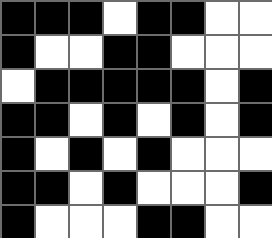[["black", "black", "black", "white", "black", "black", "white", "white"], ["black", "white", "white", "black", "black", "white", "white", "white"], ["white", "black", "black", "black", "black", "black", "white", "black"], ["black", "black", "white", "black", "white", "black", "white", "black"], ["black", "white", "black", "white", "black", "white", "white", "white"], ["black", "black", "white", "black", "white", "white", "white", "black"], ["black", "white", "white", "white", "black", "black", "white", "white"]]